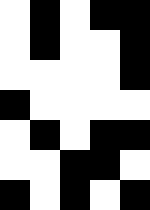[["white", "black", "white", "black", "black"], ["white", "black", "white", "white", "black"], ["white", "white", "white", "white", "black"], ["black", "white", "white", "white", "white"], ["white", "black", "white", "black", "black"], ["white", "white", "black", "black", "white"], ["black", "white", "black", "white", "black"]]